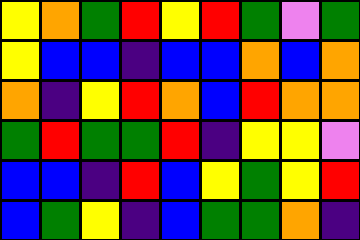[["yellow", "orange", "green", "red", "yellow", "red", "green", "violet", "green"], ["yellow", "blue", "blue", "indigo", "blue", "blue", "orange", "blue", "orange"], ["orange", "indigo", "yellow", "red", "orange", "blue", "red", "orange", "orange"], ["green", "red", "green", "green", "red", "indigo", "yellow", "yellow", "violet"], ["blue", "blue", "indigo", "red", "blue", "yellow", "green", "yellow", "red"], ["blue", "green", "yellow", "indigo", "blue", "green", "green", "orange", "indigo"]]